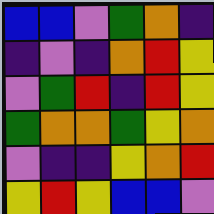[["blue", "blue", "violet", "green", "orange", "indigo"], ["indigo", "violet", "indigo", "orange", "red", "yellow"], ["violet", "green", "red", "indigo", "red", "yellow"], ["green", "orange", "orange", "green", "yellow", "orange"], ["violet", "indigo", "indigo", "yellow", "orange", "red"], ["yellow", "red", "yellow", "blue", "blue", "violet"]]